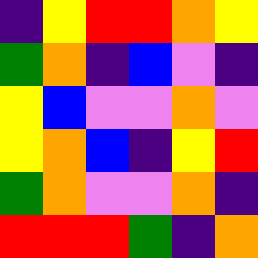[["indigo", "yellow", "red", "red", "orange", "yellow"], ["green", "orange", "indigo", "blue", "violet", "indigo"], ["yellow", "blue", "violet", "violet", "orange", "violet"], ["yellow", "orange", "blue", "indigo", "yellow", "red"], ["green", "orange", "violet", "violet", "orange", "indigo"], ["red", "red", "red", "green", "indigo", "orange"]]